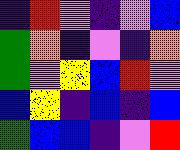[["indigo", "red", "violet", "indigo", "violet", "blue"], ["green", "orange", "indigo", "violet", "indigo", "orange"], ["green", "violet", "yellow", "blue", "red", "violet"], ["blue", "yellow", "indigo", "blue", "indigo", "blue"], ["green", "blue", "blue", "indigo", "violet", "red"]]